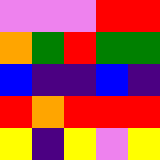[["violet", "violet", "violet", "red", "red"], ["orange", "green", "red", "green", "green"], ["blue", "indigo", "indigo", "blue", "indigo"], ["red", "orange", "red", "red", "red"], ["yellow", "indigo", "yellow", "violet", "yellow"]]